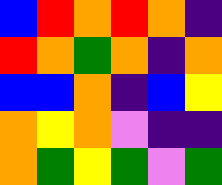[["blue", "red", "orange", "red", "orange", "indigo"], ["red", "orange", "green", "orange", "indigo", "orange"], ["blue", "blue", "orange", "indigo", "blue", "yellow"], ["orange", "yellow", "orange", "violet", "indigo", "indigo"], ["orange", "green", "yellow", "green", "violet", "green"]]